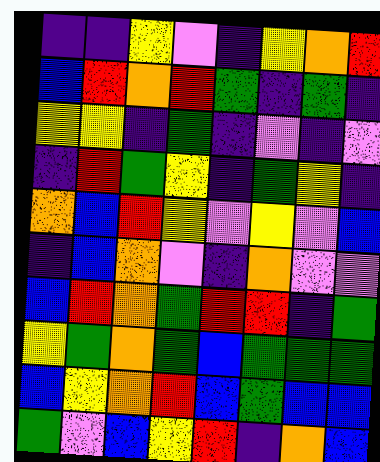[["indigo", "indigo", "yellow", "violet", "indigo", "yellow", "orange", "red"], ["blue", "red", "orange", "red", "green", "indigo", "green", "indigo"], ["yellow", "yellow", "indigo", "green", "indigo", "violet", "indigo", "violet"], ["indigo", "red", "green", "yellow", "indigo", "green", "yellow", "indigo"], ["orange", "blue", "red", "yellow", "violet", "yellow", "violet", "blue"], ["indigo", "blue", "orange", "violet", "indigo", "orange", "violet", "violet"], ["blue", "red", "orange", "green", "red", "red", "indigo", "green"], ["yellow", "green", "orange", "green", "blue", "green", "green", "green"], ["blue", "yellow", "orange", "red", "blue", "green", "blue", "blue"], ["green", "violet", "blue", "yellow", "red", "indigo", "orange", "blue"]]